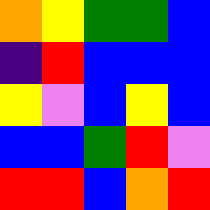[["orange", "yellow", "green", "green", "blue"], ["indigo", "red", "blue", "blue", "blue"], ["yellow", "violet", "blue", "yellow", "blue"], ["blue", "blue", "green", "red", "violet"], ["red", "red", "blue", "orange", "red"]]